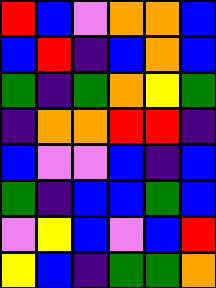[["red", "blue", "violet", "orange", "orange", "blue"], ["blue", "red", "indigo", "blue", "orange", "blue"], ["green", "indigo", "green", "orange", "yellow", "green"], ["indigo", "orange", "orange", "red", "red", "indigo"], ["blue", "violet", "violet", "blue", "indigo", "blue"], ["green", "indigo", "blue", "blue", "green", "blue"], ["violet", "yellow", "blue", "violet", "blue", "red"], ["yellow", "blue", "indigo", "green", "green", "orange"]]